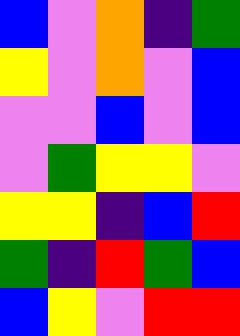[["blue", "violet", "orange", "indigo", "green"], ["yellow", "violet", "orange", "violet", "blue"], ["violet", "violet", "blue", "violet", "blue"], ["violet", "green", "yellow", "yellow", "violet"], ["yellow", "yellow", "indigo", "blue", "red"], ["green", "indigo", "red", "green", "blue"], ["blue", "yellow", "violet", "red", "red"]]